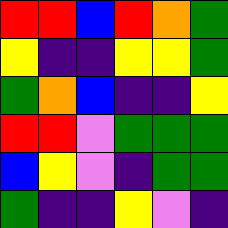[["red", "red", "blue", "red", "orange", "green"], ["yellow", "indigo", "indigo", "yellow", "yellow", "green"], ["green", "orange", "blue", "indigo", "indigo", "yellow"], ["red", "red", "violet", "green", "green", "green"], ["blue", "yellow", "violet", "indigo", "green", "green"], ["green", "indigo", "indigo", "yellow", "violet", "indigo"]]